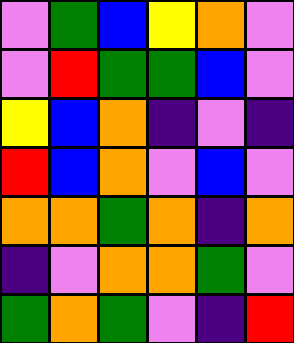[["violet", "green", "blue", "yellow", "orange", "violet"], ["violet", "red", "green", "green", "blue", "violet"], ["yellow", "blue", "orange", "indigo", "violet", "indigo"], ["red", "blue", "orange", "violet", "blue", "violet"], ["orange", "orange", "green", "orange", "indigo", "orange"], ["indigo", "violet", "orange", "orange", "green", "violet"], ["green", "orange", "green", "violet", "indigo", "red"]]